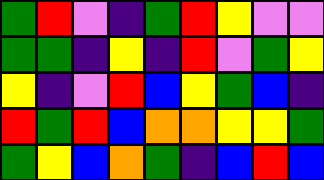[["green", "red", "violet", "indigo", "green", "red", "yellow", "violet", "violet"], ["green", "green", "indigo", "yellow", "indigo", "red", "violet", "green", "yellow"], ["yellow", "indigo", "violet", "red", "blue", "yellow", "green", "blue", "indigo"], ["red", "green", "red", "blue", "orange", "orange", "yellow", "yellow", "green"], ["green", "yellow", "blue", "orange", "green", "indigo", "blue", "red", "blue"]]